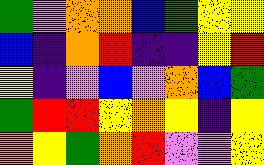[["green", "violet", "orange", "orange", "blue", "green", "yellow", "yellow"], ["blue", "indigo", "orange", "red", "indigo", "indigo", "yellow", "red"], ["yellow", "indigo", "violet", "blue", "violet", "orange", "blue", "green"], ["green", "red", "red", "yellow", "orange", "yellow", "indigo", "yellow"], ["orange", "yellow", "green", "orange", "red", "violet", "violet", "yellow"]]